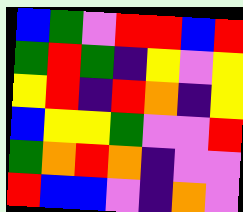[["blue", "green", "violet", "red", "red", "blue", "red"], ["green", "red", "green", "indigo", "yellow", "violet", "yellow"], ["yellow", "red", "indigo", "red", "orange", "indigo", "yellow"], ["blue", "yellow", "yellow", "green", "violet", "violet", "red"], ["green", "orange", "red", "orange", "indigo", "violet", "violet"], ["red", "blue", "blue", "violet", "indigo", "orange", "violet"]]